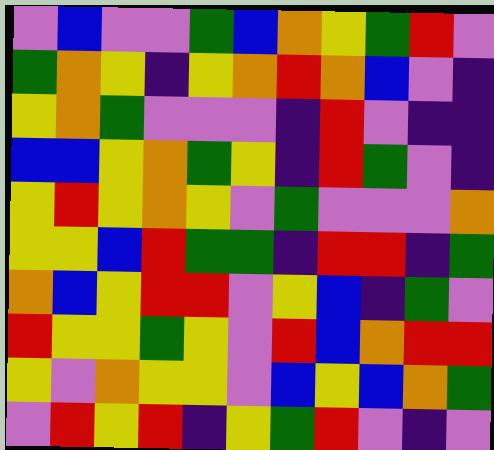[["violet", "blue", "violet", "violet", "green", "blue", "orange", "yellow", "green", "red", "violet"], ["green", "orange", "yellow", "indigo", "yellow", "orange", "red", "orange", "blue", "violet", "indigo"], ["yellow", "orange", "green", "violet", "violet", "violet", "indigo", "red", "violet", "indigo", "indigo"], ["blue", "blue", "yellow", "orange", "green", "yellow", "indigo", "red", "green", "violet", "indigo"], ["yellow", "red", "yellow", "orange", "yellow", "violet", "green", "violet", "violet", "violet", "orange"], ["yellow", "yellow", "blue", "red", "green", "green", "indigo", "red", "red", "indigo", "green"], ["orange", "blue", "yellow", "red", "red", "violet", "yellow", "blue", "indigo", "green", "violet"], ["red", "yellow", "yellow", "green", "yellow", "violet", "red", "blue", "orange", "red", "red"], ["yellow", "violet", "orange", "yellow", "yellow", "violet", "blue", "yellow", "blue", "orange", "green"], ["violet", "red", "yellow", "red", "indigo", "yellow", "green", "red", "violet", "indigo", "violet"]]